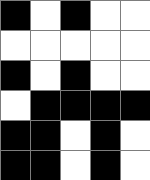[["black", "white", "black", "white", "white"], ["white", "white", "white", "white", "white"], ["black", "white", "black", "white", "white"], ["white", "black", "black", "black", "black"], ["black", "black", "white", "black", "white"], ["black", "black", "white", "black", "white"]]